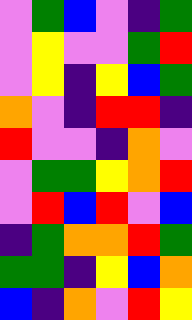[["violet", "green", "blue", "violet", "indigo", "green"], ["violet", "yellow", "violet", "violet", "green", "red"], ["violet", "yellow", "indigo", "yellow", "blue", "green"], ["orange", "violet", "indigo", "red", "red", "indigo"], ["red", "violet", "violet", "indigo", "orange", "violet"], ["violet", "green", "green", "yellow", "orange", "red"], ["violet", "red", "blue", "red", "violet", "blue"], ["indigo", "green", "orange", "orange", "red", "green"], ["green", "green", "indigo", "yellow", "blue", "orange"], ["blue", "indigo", "orange", "violet", "red", "yellow"]]